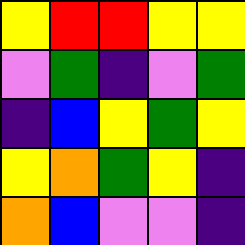[["yellow", "red", "red", "yellow", "yellow"], ["violet", "green", "indigo", "violet", "green"], ["indigo", "blue", "yellow", "green", "yellow"], ["yellow", "orange", "green", "yellow", "indigo"], ["orange", "blue", "violet", "violet", "indigo"]]